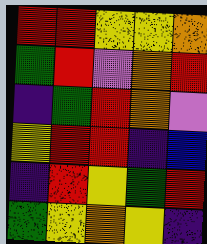[["red", "red", "yellow", "yellow", "orange"], ["green", "red", "violet", "orange", "red"], ["indigo", "green", "red", "orange", "violet"], ["yellow", "red", "red", "indigo", "blue"], ["indigo", "red", "yellow", "green", "red"], ["green", "yellow", "orange", "yellow", "indigo"]]